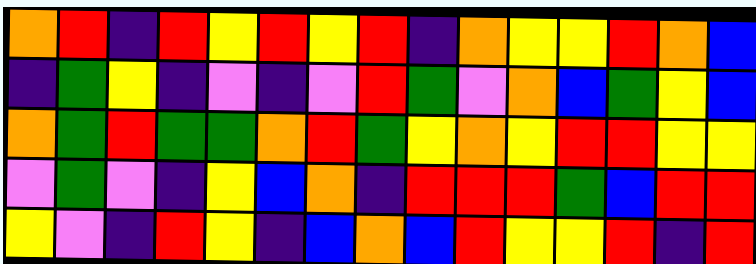[["orange", "red", "indigo", "red", "yellow", "red", "yellow", "red", "indigo", "orange", "yellow", "yellow", "red", "orange", "blue"], ["indigo", "green", "yellow", "indigo", "violet", "indigo", "violet", "red", "green", "violet", "orange", "blue", "green", "yellow", "blue"], ["orange", "green", "red", "green", "green", "orange", "red", "green", "yellow", "orange", "yellow", "red", "red", "yellow", "yellow"], ["violet", "green", "violet", "indigo", "yellow", "blue", "orange", "indigo", "red", "red", "red", "green", "blue", "red", "red"], ["yellow", "violet", "indigo", "red", "yellow", "indigo", "blue", "orange", "blue", "red", "yellow", "yellow", "red", "indigo", "red"]]